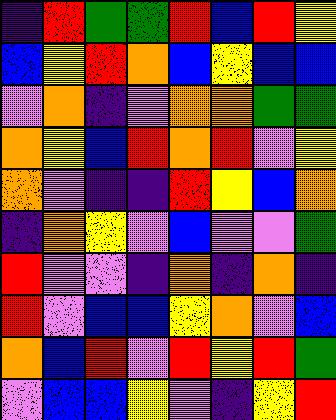[["indigo", "red", "green", "green", "red", "blue", "red", "yellow"], ["blue", "yellow", "red", "orange", "blue", "yellow", "blue", "blue"], ["violet", "orange", "indigo", "violet", "orange", "orange", "green", "green"], ["orange", "yellow", "blue", "red", "orange", "red", "violet", "yellow"], ["orange", "violet", "indigo", "indigo", "red", "yellow", "blue", "orange"], ["indigo", "orange", "yellow", "violet", "blue", "violet", "violet", "green"], ["red", "violet", "violet", "indigo", "orange", "indigo", "orange", "indigo"], ["red", "violet", "blue", "blue", "yellow", "orange", "violet", "blue"], ["orange", "blue", "red", "violet", "red", "yellow", "red", "green"], ["violet", "blue", "blue", "yellow", "violet", "indigo", "yellow", "red"]]